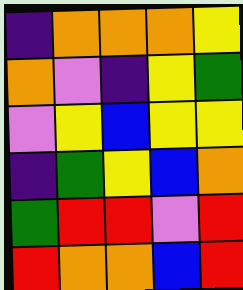[["indigo", "orange", "orange", "orange", "yellow"], ["orange", "violet", "indigo", "yellow", "green"], ["violet", "yellow", "blue", "yellow", "yellow"], ["indigo", "green", "yellow", "blue", "orange"], ["green", "red", "red", "violet", "red"], ["red", "orange", "orange", "blue", "red"]]